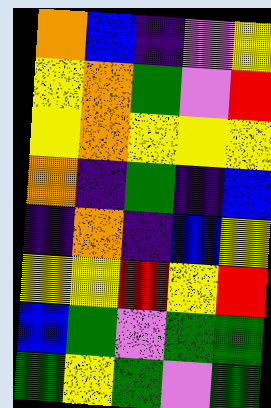[["orange", "blue", "indigo", "violet", "yellow"], ["yellow", "orange", "green", "violet", "red"], ["yellow", "orange", "yellow", "yellow", "yellow"], ["orange", "indigo", "green", "indigo", "blue"], ["indigo", "orange", "indigo", "blue", "yellow"], ["yellow", "yellow", "red", "yellow", "red"], ["blue", "green", "violet", "green", "green"], ["green", "yellow", "green", "violet", "green"]]